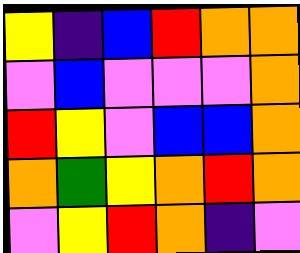[["yellow", "indigo", "blue", "red", "orange", "orange"], ["violet", "blue", "violet", "violet", "violet", "orange"], ["red", "yellow", "violet", "blue", "blue", "orange"], ["orange", "green", "yellow", "orange", "red", "orange"], ["violet", "yellow", "red", "orange", "indigo", "violet"]]